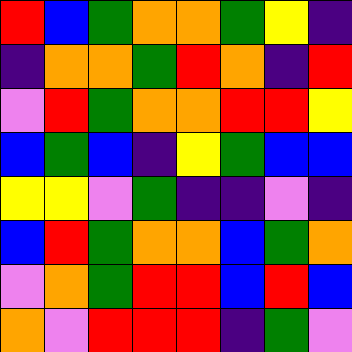[["red", "blue", "green", "orange", "orange", "green", "yellow", "indigo"], ["indigo", "orange", "orange", "green", "red", "orange", "indigo", "red"], ["violet", "red", "green", "orange", "orange", "red", "red", "yellow"], ["blue", "green", "blue", "indigo", "yellow", "green", "blue", "blue"], ["yellow", "yellow", "violet", "green", "indigo", "indigo", "violet", "indigo"], ["blue", "red", "green", "orange", "orange", "blue", "green", "orange"], ["violet", "orange", "green", "red", "red", "blue", "red", "blue"], ["orange", "violet", "red", "red", "red", "indigo", "green", "violet"]]